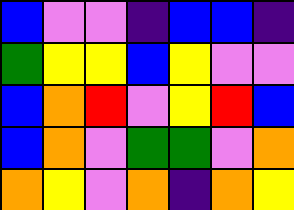[["blue", "violet", "violet", "indigo", "blue", "blue", "indigo"], ["green", "yellow", "yellow", "blue", "yellow", "violet", "violet"], ["blue", "orange", "red", "violet", "yellow", "red", "blue"], ["blue", "orange", "violet", "green", "green", "violet", "orange"], ["orange", "yellow", "violet", "orange", "indigo", "orange", "yellow"]]